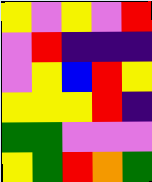[["yellow", "violet", "yellow", "violet", "red"], ["violet", "red", "indigo", "indigo", "indigo"], ["violet", "yellow", "blue", "red", "yellow"], ["yellow", "yellow", "yellow", "red", "indigo"], ["green", "green", "violet", "violet", "violet"], ["yellow", "green", "red", "orange", "green"]]